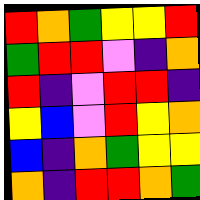[["red", "orange", "green", "yellow", "yellow", "red"], ["green", "red", "red", "violet", "indigo", "orange"], ["red", "indigo", "violet", "red", "red", "indigo"], ["yellow", "blue", "violet", "red", "yellow", "orange"], ["blue", "indigo", "orange", "green", "yellow", "yellow"], ["orange", "indigo", "red", "red", "orange", "green"]]